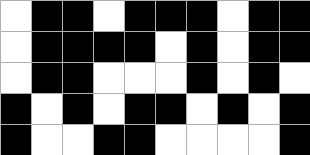[["white", "black", "black", "white", "black", "black", "black", "white", "black", "black"], ["white", "black", "black", "black", "black", "white", "black", "white", "black", "black"], ["white", "black", "black", "white", "white", "white", "black", "white", "black", "white"], ["black", "white", "black", "white", "black", "black", "white", "black", "white", "black"], ["black", "white", "white", "black", "black", "white", "white", "white", "white", "black"]]